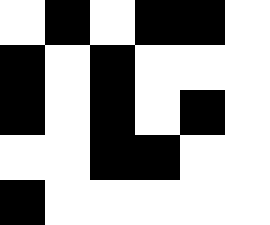[["white", "black", "white", "black", "black", "white"], ["black", "white", "black", "white", "white", "white"], ["black", "white", "black", "white", "black", "white"], ["white", "white", "black", "black", "white", "white"], ["black", "white", "white", "white", "white", "white"]]